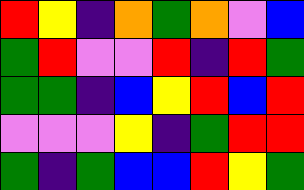[["red", "yellow", "indigo", "orange", "green", "orange", "violet", "blue"], ["green", "red", "violet", "violet", "red", "indigo", "red", "green"], ["green", "green", "indigo", "blue", "yellow", "red", "blue", "red"], ["violet", "violet", "violet", "yellow", "indigo", "green", "red", "red"], ["green", "indigo", "green", "blue", "blue", "red", "yellow", "green"]]